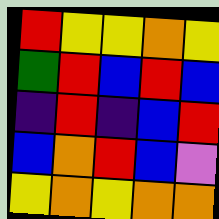[["red", "yellow", "yellow", "orange", "yellow"], ["green", "red", "blue", "red", "blue"], ["indigo", "red", "indigo", "blue", "red"], ["blue", "orange", "red", "blue", "violet"], ["yellow", "orange", "yellow", "orange", "orange"]]